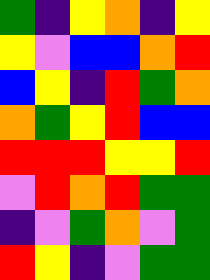[["green", "indigo", "yellow", "orange", "indigo", "yellow"], ["yellow", "violet", "blue", "blue", "orange", "red"], ["blue", "yellow", "indigo", "red", "green", "orange"], ["orange", "green", "yellow", "red", "blue", "blue"], ["red", "red", "red", "yellow", "yellow", "red"], ["violet", "red", "orange", "red", "green", "green"], ["indigo", "violet", "green", "orange", "violet", "green"], ["red", "yellow", "indigo", "violet", "green", "green"]]